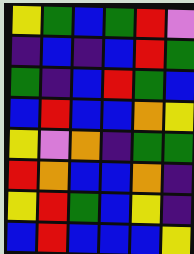[["yellow", "green", "blue", "green", "red", "violet"], ["indigo", "blue", "indigo", "blue", "red", "green"], ["green", "indigo", "blue", "red", "green", "blue"], ["blue", "red", "blue", "blue", "orange", "yellow"], ["yellow", "violet", "orange", "indigo", "green", "green"], ["red", "orange", "blue", "blue", "orange", "indigo"], ["yellow", "red", "green", "blue", "yellow", "indigo"], ["blue", "red", "blue", "blue", "blue", "yellow"]]